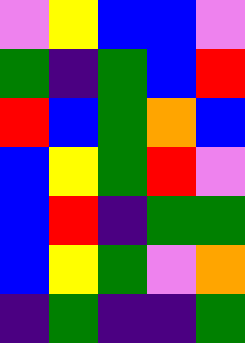[["violet", "yellow", "blue", "blue", "violet"], ["green", "indigo", "green", "blue", "red"], ["red", "blue", "green", "orange", "blue"], ["blue", "yellow", "green", "red", "violet"], ["blue", "red", "indigo", "green", "green"], ["blue", "yellow", "green", "violet", "orange"], ["indigo", "green", "indigo", "indigo", "green"]]